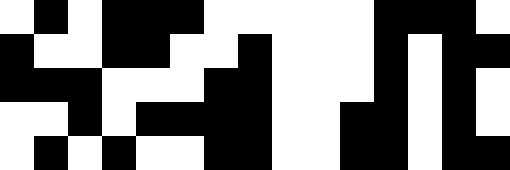[["white", "black", "white", "black", "black", "black", "white", "white", "white", "white", "white", "black", "black", "black", "white"], ["black", "white", "white", "black", "black", "white", "white", "black", "white", "white", "white", "black", "white", "black", "black"], ["black", "black", "black", "white", "white", "white", "black", "black", "white", "white", "white", "black", "white", "black", "white"], ["white", "white", "black", "white", "black", "black", "black", "black", "white", "white", "black", "black", "white", "black", "white"], ["white", "black", "white", "black", "white", "white", "black", "black", "white", "white", "black", "black", "white", "black", "black"]]